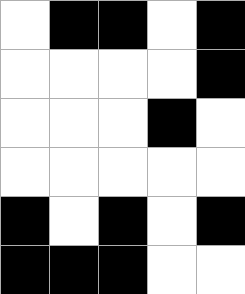[["white", "black", "black", "white", "black"], ["white", "white", "white", "white", "black"], ["white", "white", "white", "black", "white"], ["white", "white", "white", "white", "white"], ["black", "white", "black", "white", "black"], ["black", "black", "black", "white", "white"]]